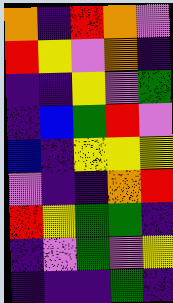[["orange", "indigo", "red", "orange", "violet"], ["red", "yellow", "violet", "orange", "indigo"], ["indigo", "indigo", "yellow", "violet", "green"], ["indigo", "blue", "green", "red", "violet"], ["blue", "indigo", "yellow", "yellow", "yellow"], ["violet", "indigo", "indigo", "orange", "red"], ["red", "yellow", "green", "green", "indigo"], ["indigo", "violet", "green", "violet", "yellow"], ["indigo", "indigo", "indigo", "green", "indigo"]]